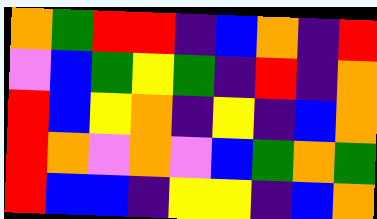[["orange", "green", "red", "red", "indigo", "blue", "orange", "indigo", "red"], ["violet", "blue", "green", "yellow", "green", "indigo", "red", "indigo", "orange"], ["red", "blue", "yellow", "orange", "indigo", "yellow", "indigo", "blue", "orange"], ["red", "orange", "violet", "orange", "violet", "blue", "green", "orange", "green"], ["red", "blue", "blue", "indigo", "yellow", "yellow", "indigo", "blue", "orange"]]